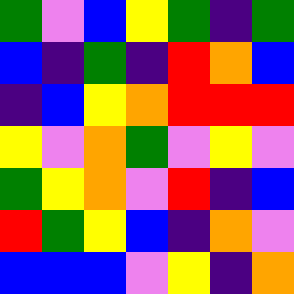[["green", "violet", "blue", "yellow", "green", "indigo", "green"], ["blue", "indigo", "green", "indigo", "red", "orange", "blue"], ["indigo", "blue", "yellow", "orange", "red", "red", "red"], ["yellow", "violet", "orange", "green", "violet", "yellow", "violet"], ["green", "yellow", "orange", "violet", "red", "indigo", "blue"], ["red", "green", "yellow", "blue", "indigo", "orange", "violet"], ["blue", "blue", "blue", "violet", "yellow", "indigo", "orange"]]